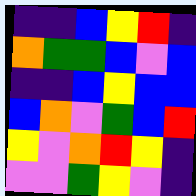[["indigo", "indigo", "blue", "yellow", "red", "indigo"], ["orange", "green", "green", "blue", "violet", "blue"], ["indigo", "indigo", "blue", "yellow", "blue", "blue"], ["blue", "orange", "violet", "green", "blue", "red"], ["yellow", "violet", "orange", "red", "yellow", "indigo"], ["violet", "violet", "green", "yellow", "violet", "indigo"]]